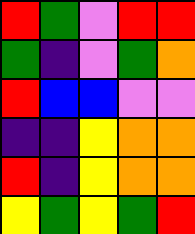[["red", "green", "violet", "red", "red"], ["green", "indigo", "violet", "green", "orange"], ["red", "blue", "blue", "violet", "violet"], ["indigo", "indigo", "yellow", "orange", "orange"], ["red", "indigo", "yellow", "orange", "orange"], ["yellow", "green", "yellow", "green", "red"]]